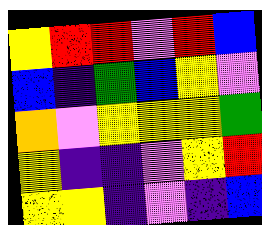[["yellow", "red", "red", "violet", "red", "blue"], ["blue", "indigo", "green", "blue", "yellow", "violet"], ["orange", "violet", "yellow", "yellow", "yellow", "green"], ["yellow", "indigo", "indigo", "violet", "yellow", "red"], ["yellow", "yellow", "indigo", "violet", "indigo", "blue"]]